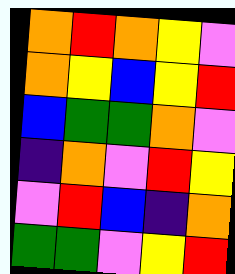[["orange", "red", "orange", "yellow", "violet"], ["orange", "yellow", "blue", "yellow", "red"], ["blue", "green", "green", "orange", "violet"], ["indigo", "orange", "violet", "red", "yellow"], ["violet", "red", "blue", "indigo", "orange"], ["green", "green", "violet", "yellow", "red"]]